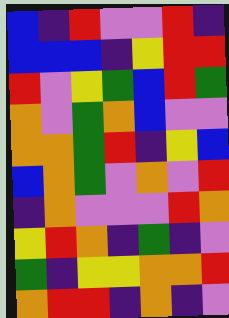[["blue", "indigo", "red", "violet", "violet", "red", "indigo"], ["blue", "blue", "blue", "indigo", "yellow", "red", "red"], ["red", "violet", "yellow", "green", "blue", "red", "green"], ["orange", "violet", "green", "orange", "blue", "violet", "violet"], ["orange", "orange", "green", "red", "indigo", "yellow", "blue"], ["blue", "orange", "green", "violet", "orange", "violet", "red"], ["indigo", "orange", "violet", "violet", "violet", "red", "orange"], ["yellow", "red", "orange", "indigo", "green", "indigo", "violet"], ["green", "indigo", "yellow", "yellow", "orange", "orange", "red"], ["orange", "red", "red", "indigo", "orange", "indigo", "violet"]]